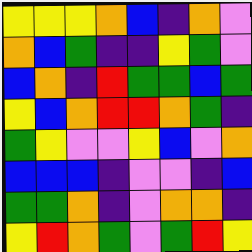[["yellow", "yellow", "yellow", "orange", "blue", "indigo", "orange", "violet"], ["orange", "blue", "green", "indigo", "indigo", "yellow", "green", "violet"], ["blue", "orange", "indigo", "red", "green", "green", "blue", "green"], ["yellow", "blue", "orange", "red", "red", "orange", "green", "indigo"], ["green", "yellow", "violet", "violet", "yellow", "blue", "violet", "orange"], ["blue", "blue", "blue", "indigo", "violet", "violet", "indigo", "blue"], ["green", "green", "orange", "indigo", "violet", "orange", "orange", "indigo"], ["yellow", "red", "orange", "green", "violet", "green", "red", "yellow"]]